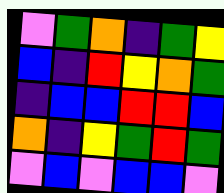[["violet", "green", "orange", "indigo", "green", "yellow"], ["blue", "indigo", "red", "yellow", "orange", "green"], ["indigo", "blue", "blue", "red", "red", "blue"], ["orange", "indigo", "yellow", "green", "red", "green"], ["violet", "blue", "violet", "blue", "blue", "violet"]]